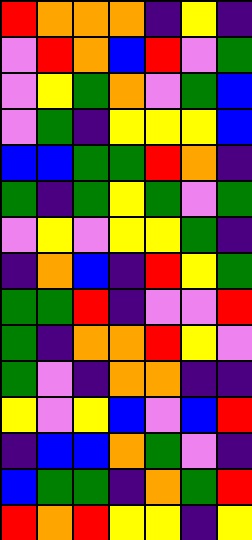[["red", "orange", "orange", "orange", "indigo", "yellow", "indigo"], ["violet", "red", "orange", "blue", "red", "violet", "green"], ["violet", "yellow", "green", "orange", "violet", "green", "blue"], ["violet", "green", "indigo", "yellow", "yellow", "yellow", "blue"], ["blue", "blue", "green", "green", "red", "orange", "indigo"], ["green", "indigo", "green", "yellow", "green", "violet", "green"], ["violet", "yellow", "violet", "yellow", "yellow", "green", "indigo"], ["indigo", "orange", "blue", "indigo", "red", "yellow", "green"], ["green", "green", "red", "indigo", "violet", "violet", "red"], ["green", "indigo", "orange", "orange", "red", "yellow", "violet"], ["green", "violet", "indigo", "orange", "orange", "indigo", "indigo"], ["yellow", "violet", "yellow", "blue", "violet", "blue", "red"], ["indigo", "blue", "blue", "orange", "green", "violet", "indigo"], ["blue", "green", "green", "indigo", "orange", "green", "red"], ["red", "orange", "red", "yellow", "yellow", "indigo", "yellow"]]